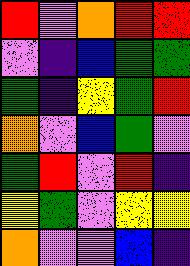[["red", "violet", "orange", "red", "red"], ["violet", "indigo", "blue", "green", "green"], ["green", "indigo", "yellow", "green", "red"], ["orange", "violet", "blue", "green", "violet"], ["green", "red", "violet", "red", "indigo"], ["yellow", "green", "violet", "yellow", "yellow"], ["orange", "violet", "violet", "blue", "indigo"]]